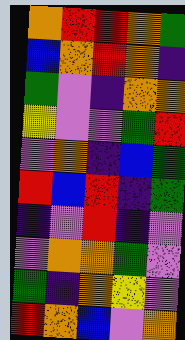[["orange", "red", "red", "orange", "green"], ["blue", "orange", "red", "orange", "indigo"], ["green", "violet", "indigo", "orange", "orange"], ["yellow", "violet", "violet", "green", "red"], ["violet", "orange", "indigo", "blue", "green"], ["red", "blue", "red", "indigo", "green"], ["indigo", "violet", "red", "indigo", "violet"], ["violet", "orange", "orange", "green", "violet"], ["green", "indigo", "orange", "yellow", "violet"], ["red", "orange", "blue", "violet", "orange"]]